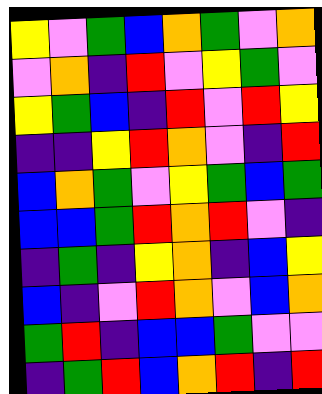[["yellow", "violet", "green", "blue", "orange", "green", "violet", "orange"], ["violet", "orange", "indigo", "red", "violet", "yellow", "green", "violet"], ["yellow", "green", "blue", "indigo", "red", "violet", "red", "yellow"], ["indigo", "indigo", "yellow", "red", "orange", "violet", "indigo", "red"], ["blue", "orange", "green", "violet", "yellow", "green", "blue", "green"], ["blue", "blue", "green", "red", "orange", "red", "violet", "indigo"], ["indigo", "green", "indigo", "yellow", "orange", "indigo", "blue", "yellow"], ["blue", "indigo", "violet", "red", "orange", "violet", "blue", "orange"], ["green", "red", "indigo", "blue", "blue", "green", "violet", "violet"], ["indigo", "green", "red", "blue", "orange", "red", "indigo", "red"]]